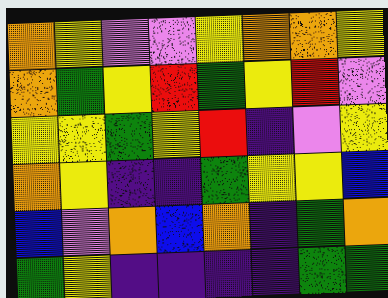[["orange", "yellow", "violet", "violet", "yellow", "orange", "orange", "yellow"], ["orange", "green", "yellow", "red", "green", "yellow", "red", "violet"], ["yellow", "yellow", "green", "yellow", "red", "indigo", "violet", "yellow"], ["orange", "yellow", "indigo", "indigo", "green", "yellow", "yellow", "blue"], ["blue", "violet", "orange", "blue", "orange", "indigo", "green", "orange"], ["green", "yellow", "indigo", "indigo", "indigo", "indigo", "green", "green"]]